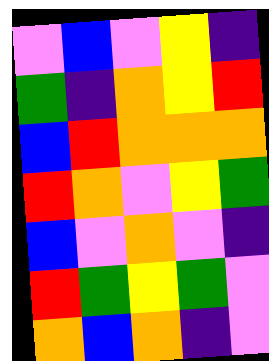[["violet", "blue", "violet", "yellow", "indigo"], ["green", "indigo", "orange", "yellow", "red"], ["blue", "red", "orange", "orange", "orange"], ["red", "orange", "violet", "yellow", "green"], ["blue", "violet", "orange", "violet", "indigo"], ["red", "green", "yellow", "green", "violet"], ["orange", "blue", "orange", "indigo", "violet"]]